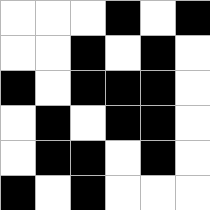[["white", "white", "white", "black", "white", "black"], ["white", "white", "black", "white", "black", "white"], ["black", "white", "black", "black", "black", "white"], ["white", "black", "white", "black", "black", "white"], ["white", "black", "black", "white", "black", "white"], ["black", "white", "black", "white", "white", "white"]]